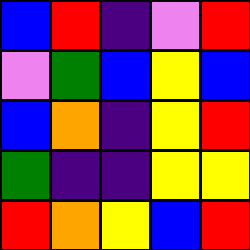[["blue", "red", "indigo", "violet", "red"], ["violet", "green", "blue", "yellow", "blue"], ["blue", "orange", "indigo", "yellow", "red"], ["green", "indigo", "indigo", "yellow", "yellow"], ["red", "orange", "yellow", "blue", "red"]]